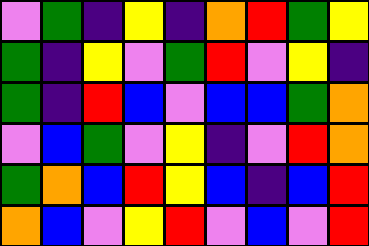[["violet", "green", "indigo", "yellow", "indigo", "orange", "red", "green", "yellow"], ["green", "indigo", "yellow", "violet", "green", "red", "violet", "yellow", "indigo"], ["green", "indigo", "red", "blue", "violet", "blue", "blue", "green", "orange"], ["violet", "blue", "green", "violet", "yellow", "indigo", "violet", "red", "orange"], ["green", "orange", "blue", "red", "yellow", "blue", "indigo", "blue", "red"], ["orange", "blue", "violet", "yellow", "red", "violet", "blue", "violet", "red"]]